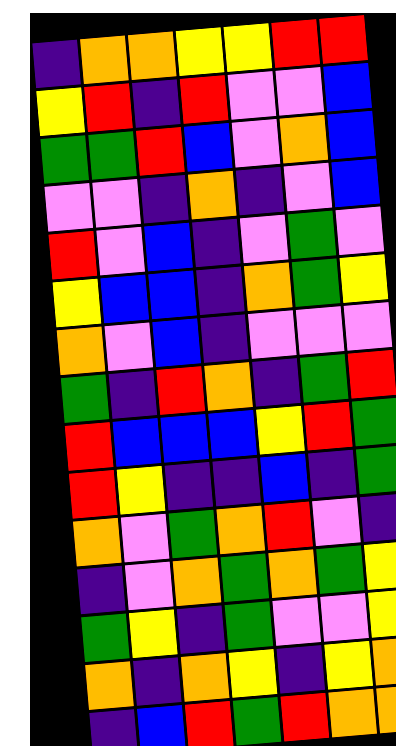[["indigo", "orange", "orange", "yellow", "yellow", "red", "red"], ["yellow", "red", "indigo", "red", "violet", "violet", "blue"], ["green", "green", "red", "blue", "violet", "orange", "blue"], ["violet", "violet", "indigo", "orange", "indigo", "violet", "blue"], ["red", "violet", "blue", "indigo", "violet", "green", "violet"], ["yellow", "blue", "blue", "indigo", "orange", "green", "yellow"], ["orange", "violet", "blue", "indigo", "violet", "violet", "violet"], ["green", "indigo", "red", "orange", "indigo", "green", "red"], ["red", "blue", "blue", "blue", "yellow", "red", "green"], ["red", "yellow", "indigo", "indigo", "blue", "indigo", "green"], ["orange", "violet", "green", "orange", "red", "violet", "indigo"], ["indigo", "violet", "orange", "green", "orange", "green", "yellow"], ["green", "yellow", "indigo", "green", "violet", "violet", "yellow"], ["orange", "indigo", "orange", "yellow", "indigo", "yellow", "orange"], ["indigo", "blue", "red", "green", "red", "orange", "orange"]]